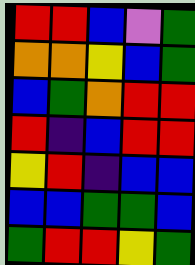[["red", "red", "blue", "violet", "green"], ["orange", "orange", "yellow", "blue", "green"], ["blue", "green", "orange", "red", "red"], ["red", "indigo", "blue", "red", "red"], ["yellow", "red", "indigo", "blue", "blue"], ["blue", "blue", "green", "green", "blue"], ["green", "red", "red", "yellow", "green"]]